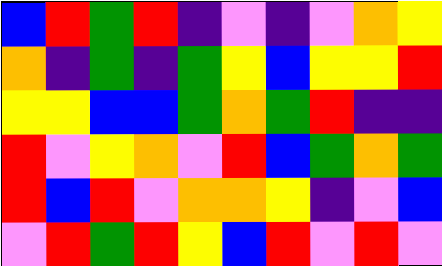[["blue", "red", "green", "red", "indigo", "violet", "indigo", "violet", "orange", "yellow"], ["orange", "indigo", "green", "indigo", "green", "yellow", "blue", "yellow", "yellow", "red"], ["yellow", "yellow", "blue", "blue", "green", "orange", "green", "red", "indigo", "indigo"], ["red", "violet", "yellow", "orange", "violet", "red", "blue", "green", "orange", "green"], ["red", "blue", "red", "violet", "orange", "orange", "yellow", "indigo", "violet", "blue"], ["violet", "red", "green", "red", "yellow", "blue", "red", "violet", "red", "violet"]]